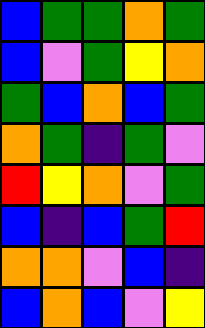[["blue", "green", "green", "orange", "green"], ["blue", "violet", "green", "yellow", "orange"], ["green", "blue", "orange", "blue", "green"], ["orange", "green", "indigo", "green", "violet"], ["red", "yellow", "orange", "violet", "green"], ["blue", "indigo", "blue", "green", "red"], ["orange", "orange", "violet", "blue", "indigo"], ["blue", "orange", "blue", "violet", "yellow"]]